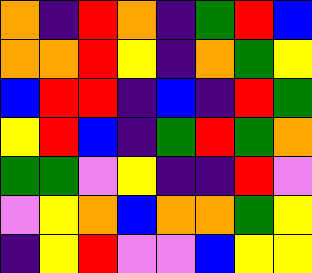[["orange", "indigo", "red", "orange", "indigo", "green", "red", "blue"], ["orange", "orange", "red", "yellow", "indigo", "orange", "green", "yellow"], ["blue", "red", "red", "indigo", "blue", "indigo", "red", "green"], ["yellow", "red", "blue", "indigo", "green", "red", "green", "orange"], ["green", "green", "violet", "yellow", "indigo", "indigo", "red", "violet"], ["violet", "yellow", "orange", "blue", "orange", "orange", "green", "yellow"], ["indigo", "yellow", "red", "violet", "violet", "blue", "yellow", "yellow"]]